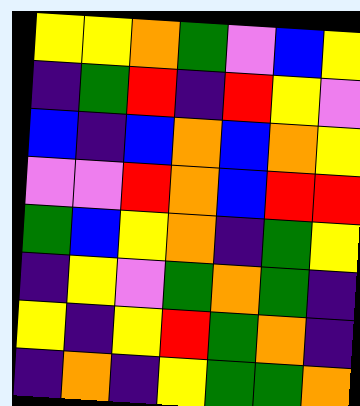[["yellow", "yellow", "orange", "green", "violet", "blue", "yellow"], ["indigo", "green", "red", "indigo", "red", "yellow", "violet"], ["blue", "indigo", "blue", "orange", "blue", "orange", "yellow"], ["violet", "violet", "red", "orange", "blue", "red", "red"], ["green", "blue", "yellow", "orange", "indigo", "green", "yellow"], ["indigo", "yellow", "violet", "green", "orange", "green", "indigo"], ["yellow", "indigo", "yellow", "red", "green", "orange", "indigo"], ["indigo", "orange", "indigo", "yellow", "green", "green", "orange"]]